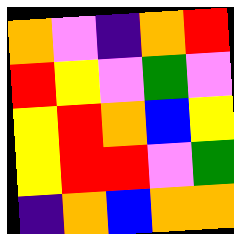[["orange", "violet", "indigo", "orange", "red"], ["red", "yellow", "violet", "green", "violet"], ["yellow", "red", "orange", "blue", "yellow"], ["yellow", "red", "red", "violet", "green"], ["indigo", "orange", "blue", "orange", "orange"]]